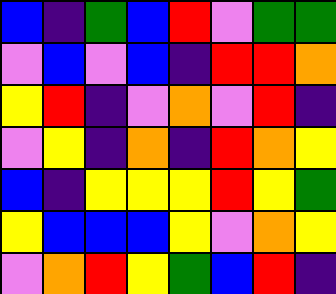[["blue", "indigo", "green", "blue", "red", "violet", "green", "green"], ["violet", "blue", "violet", "blue", "indigo", "red", "red", "orange"], ["yellow", "red", "indigo", "violet", "orange", "violet", "red", "indigo"], ["violet", "yellow", "indigo", "orange", "indigo", "red", "orange", "yellow"], ["blue", "indigo", "yellow", "yellow", "yellow", "red", "yellow", "green"], ["yellow", "blue", "blue", "blue", "yellow", "violet", "orange", "yellow"], ["violet", "orange", "red", "yellow", "green", "blue", "red", "indigo"]]